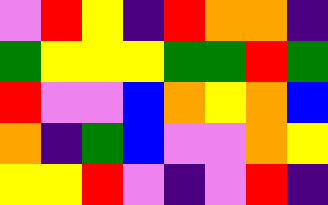[["violet", "red", "yellow", "indigo", "red", "orange", "orange", "indigo"], ["green", "yellow", "yellow", "yellow", "green", "green", "red", "green"], ["red", "violet", "violet", "blue", "orange", "yellow", "orange", "blue"], ["orange", "indigo", "green", "blue", "violet", "violet", "orange", "yellow"], ["yellow", "yellow", "red", "violet", "indigo", "violet", "red", "indigo"]]